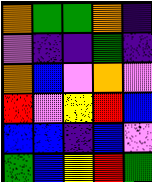[["orange", "green", "green", "orange", "indigo"], ["violet", "indigo", "indigo", "green", "indigo"], ["orange", "blue", "violet", "orange", "violet"], ["red", "violet", "yellow", "red", "blue"], ["blue", "blue", "indigo", "blue", "violet"], ["green", "blue", "yellow", "red", "green"]]